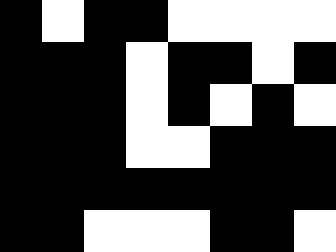[["black", "white", "black", "black", "white", "white", "white", "white"], ["black", "black", "black", "white", "black", "black", "white", "black"], ["black", "black", "black", "white", "black", "white", "black", "white"], ["black", "black", "black", "white", "white", "black", "black", "black"], ["black", "black", "black", "black", "black", "black", "black", "black"], ["black", "black", "white", "white", "white", "black", "black", "white"]]